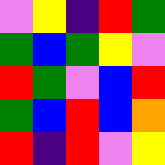[["violet", "yellow", "indigo", "red", "green"], ["green", "blue", "green", "yellow", "violet"], ["red", "green", "violet", "blue", "red"], ["green", "blue", "red", "blue", "orange"], ["red", "indigo", "red", "violet", "yellow"]]